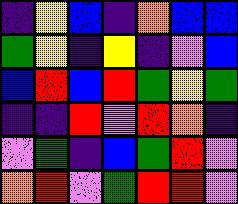[["indigo", "yellow", "blue", "indigo", "orange", "blue", "blue"], ["green", "yellow", "indigo", "yellow", "indigo", "violet", "blue"], ["blue", "red", "blue", "red", "green", "yellow", "green"], ["indigo", "indigo", "red", "violet", "red", "orange", "indigo"], ["violet", "green", "indigo", "blue", "green", "red", "violet"], ["orange", "red", "violet", "green", "red", "red", "violet"]]